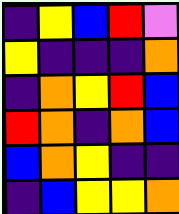[["indigo", "yellow", "blue", "red", "violet"], ["yellow", "indigo", "indigo", "indigo", "orange"], ["indigo", "orange", "yellow", "red", "blue"], ["red", "orange", "indigo", "orange", "blue"], ["blue", "orange", "yellow", "indigo", "indigo"], ["indigo", "blue", "yellow", "yellow", "orange"]]